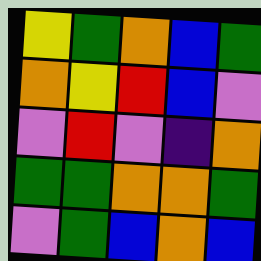[["yellow", "green", "orange", "blue", "green"], ["orange", "yellow", "red", "blue", "violet"], ["violet", "red", "violet", "indigo", "orange"], ["green", "green", "orange", "orange", "green"], ["violet", "green", "blue", "orange", "blue"]]